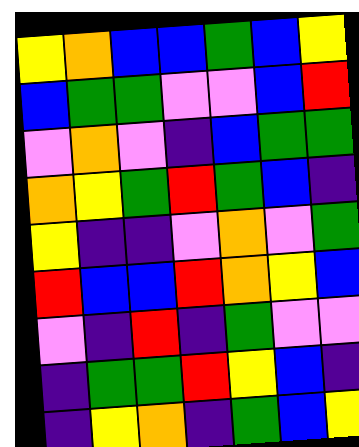[["yellow", "orange", "blue", "blue", "green", "blue", "yellow"], ["blue", "green", "green", "violet", "violet", "blue", "red"], ["violet", "orange", "violet", "indigo", "blue", "green", "green"], ["orange", "yellow", "green", "red", "green", "blue", "indigo"], ["yellow", "indigo", "indigo", "violet", "orange", "violet", "green"], ["red", "blue", "blue", "red", "orange", "yellow", "blue"], ["violet", "indigo", "red", "indigo", "green", "violet", "violet"], ["indigo", "green", "green", "red", "yellow", "blue", "indigo"], ["indigo", "yellow", "orange", "indigo", "green", "blue", "yellow"]]